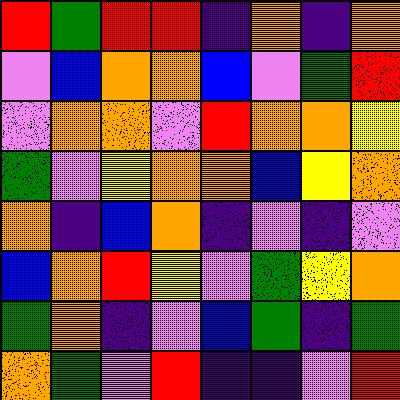[["red", "green", "red", "red", "indigo", "orange", "indigo", "orange"], ["violet", "blue", "orange", "orange", "blue", "violet", "green", "red"], ["violet", "orange", "orange", "violet", "red", "orange", "orange", "yellow"], ["green", "violet", "yellow", "orange", "orange", "blue", "yellow", "orange"], ["orange", "indigo", "blue", "orange", "indigo", "violet", "indigo", "violet"], ["blue", "orange", "red", "yellow", "violet", "green", "yellow", "orange"], ["green", "orange", "indigo", "violet", "blue", "green", "indigo", "green"], ["orange", "green", "violet", "red", "indigo", "indigo", "violet", "red"]]